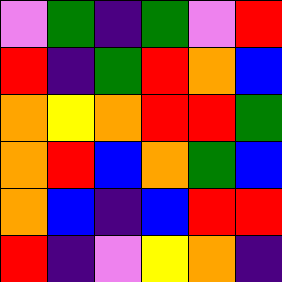[["violet", "green", "indigo", "green", "violet", "red"], ["red", "indigo", "green", "red", "orange", "blue"], ["orange", "yellow", "orange", "red", "red", "green"], ["orange", "red", "blue", "orange", "green", "blue"], ["orange", "blue", "indigo", "blue", "red", "red"], ["red", "indigo", "violet", "yellow", "orange", "indigo"]]